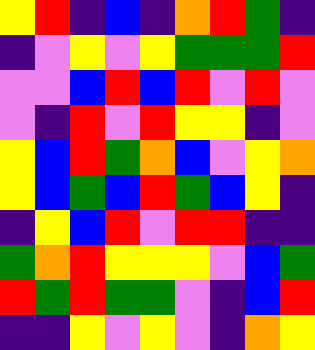[["yellow", "red", "indigo", "blue", "indigo", "orange", "red", "green", "indigo"], ["indigo", "violet", "yellow", "violet", "yellow", "green", "green", "green", "red"], ["violet", "violet", "blue", "red", "blue", "red", "violet", "red", "violet"], ["violet", "indigo", "red", "violet", "red", "yellow", "yellow", "indigo", "violet"], ["yellow", "blue", "red", "green", "orange", "blue", "violet", "yellow", "orange"], ["yellow", "blue", "green", "blue", "red", "green", "blue", "yellow", "indigo"], ["indigo", "yellow", "blue", "red", "violet", "red", "red", "indigo", "indigo"], ["green", "orange", "red", "yellow", "yellow", "yellow", "violet", "blue", "green"], ["red", "green", "red", "green", "green", "violet", "indigo", "blue", "red"], ["indigo", "indigo", "yellow", "violet", "yellow", "violet", "indigo", "orange", "yellow"]]